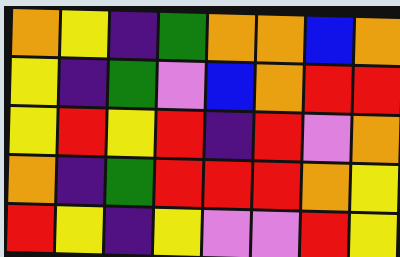[["orange", "yellow", "indigo", "green", "orange", "orange", "blue", "orange"], ["yellow", "indigo", "green", "violet", "blue", "orange", "red", "red"], ["yellow", "red", "yellow", "red", "indigo", "red", "violet", "orange"], ["orange", "indigo", "green", "red", "red", "red", "orange", "yellow"], ["red", "yellow", "indigo", "yellow", "violet", "violet", "red", "yellow"]]